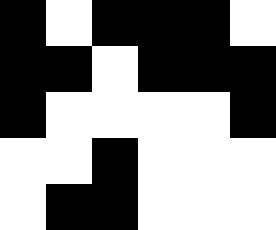[["black", "white", "black", "black", "black", "white"], ["black", "black", "white", "black", "black", "black"], ["black", "white", "white", "white", "white", "black"], ["white", "white", "black", "white", "white", "white"], ["white", "black", "black", "white", "white", "white"]]